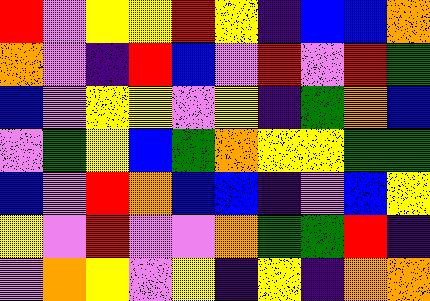[["red", "violet", "yellow", "yellow", "red", "yellow", "indigo", "blue", "blue", "orange"], ["orange", "violet", "indigo", "red", "blue", "violet", "red", "violet", "red", "green"], ["blue", "violet", "yellow", "yellow", "violet", "yellow", "indigo", "green", "orange", "blue"], ["violet", "green", "yellow", "blue", "green", "orange", "yellow", "yellow", "green", "green"], ["blue", "violet", "red", "orange", "blue", "blue", "indigo", "violet", "blue", "yellow"], ["yellow", "violet", "red", "violet", "violet", "orange", "green", "green", "red", "indigo"], ["violet", "orange", "yellow", "violet", "yellow", "indigo", "yellow", "indigo", "orange", "orange"]]